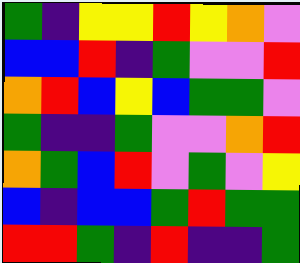[["green", "indigo", "yellow", "yellow", "red", "yellow", "orange", "violet"], ["blue", "blue", "red", "indigo", "green", "violet", "violet", "red"], ["orange", "red", "blue", "yellow", "blue", "green", "green", "violet"], ["green", "indigo", "indigo", "green", "violet", "violet", "orange", "red"], ["orange", "green", "blue", "red", "violet", "green", "violet", "yellow"], ["blue", "indigo", "blue", "blue", "green", "red", "green", "green"], ["red", "red", "green", "indigo", "red", "indigo", "indigo", "green"]]